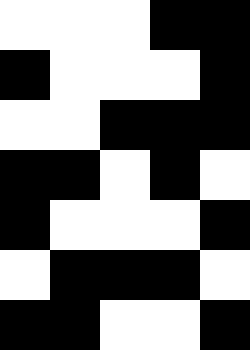[["white", "white", "white", "black", "black"], ["black", "white", "white", "white", "black"], ["white", "white", "black", "black", "black"], ["black", "black", "white", "black", "white"], ["black", "white", "white", "white", "black"], ["white", "black", "black", "black", "white"], ["black", "black", "white", "white", "black"]]